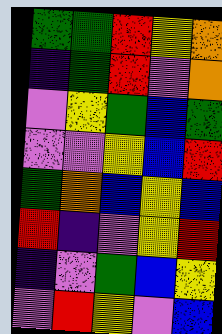[["green", "green", "red", "yellow", "orange"], ["indigo", "green", "red", "violet", "orange"], ["violet", "yellow", "green", "blue", "green"], ["violet", "violet", "yellow", "blue", "red"], ["green", "orange", "blue", "yellow", "blue"], ["red", "indigo", "violet", "yellow", "red"], ["indigo", "violet", "green", "blue", "yellow"], ["violet", "red", "yellow", "violet", "blue"]]